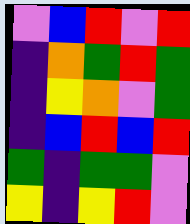[["violet", "blue", "red", "violet", "red"], ["indigo", "orange", "green", "red", "green"], ["indigo", "yellow", "orange", "violet", "green"], ["indigo", "blue", "red", "blue", "red"], ["green", "indigo", "green", "green", "violet"], ["yellow", "indigo", "yellow", "red", "violet"]]